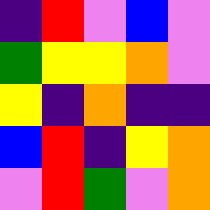[["indigo", "red", "violet", "blue", "violet"], ["green", "yellow", "yellow", "orange", "violet"], ["yellow", "indigo", "orange", "indigo", "indigo"], ["blue", "red", "indigo", "yellow", "orange"], ["violet", "red", "green", "violet", "orange"]]